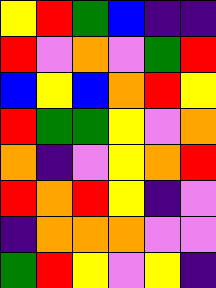[["yellow", "red", "green", "blue", "indigo", "indigo"], ["red", "violet", "orange", "violet", "green", "red"], ["blue", "yellow", "blue", "orange", "red", "yellow"], ["red", "green", "green", "yellow", "violet", "orange"], ["orange", "indigo", "violet", "yellow", "orange", "red"], ["red", "orange", "red", "yellow", "indigo", "violet"], ["indigo", "orange", "orange", "orange", "violet", "violet"], ["green", "red", "yellow", "violet", "yellow", "indigo"]]